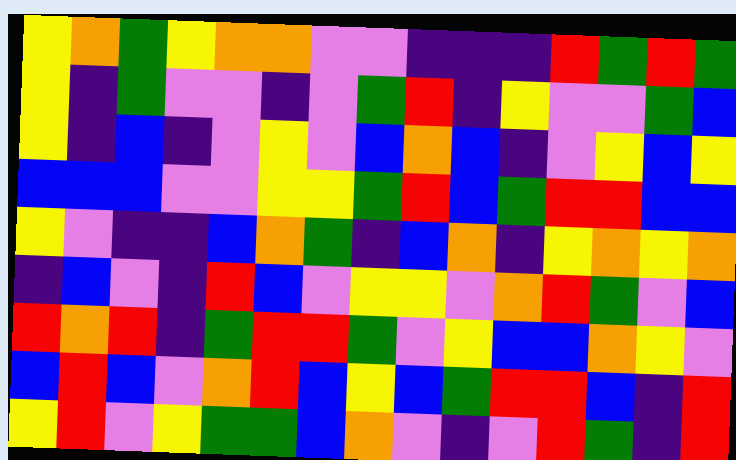[["yellow", "orange", "green", "yellow", "orange", "orange", "violet", "violet", "indigo", "indigo", "indigo", "red", "green", "red", "green"], ["yellow", "indigo", "green", "violet", "violet", "indigo", "violet", "green", "red", "indigo", "yellow", "violet", "violet", "green", "blue"], ["yellow", "indigo", "blue", "indigo", "violet", "yellow", "violet", "blue", "orange", "blue", "indigo", "violet", "yellow", "blue", "yellow"], ["blue", "blue", "blue", "violet", "violet", "yellow", "yellow", "green", "red", "blue", "green", "red", "red", "blue", "blue"], ["yellow", "violet", "indigo", "indigo", "blue", "orange", "green", "indigo", "blue", "orange", "indigo", "yellow", "orange", "yellow", "orange"], ["indigo", "blue", "violet", "indigo", "red", "blue", "violet", "yellow", "yellow", "violet", "orange", "red", "green", "violet", "blue"], ["red", "orange", "red", "indigo", "green", "red", "red", "green", "violet", "yellow", "blue", "blue", "orange", "yellow", "violet"], ["blue", "red", "blue", "violet", "orange", "red", "blue", "yellow", "blue", "green", "red", "red", "blue", "indigo", "red"], ["yellow", "red", "violet", "yellow", "green", "green", "blue", "orange", "violet", "indigo", "violet", "red", "green", "indigo", "red"]]